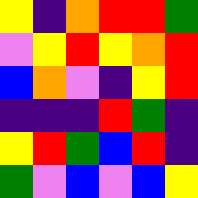[["yellow", "indigo", "orange", "red", "red", "green"], ["violet", "yellow", "red", "yellow", "orange", "red"], ["blue", "orange", "violet", "indigo", "yellow", "red"], ["indigo", "indigo", "indigo", "red", "green", "indigo"], ["yellow", "red", "green", "blue", "red", "indigo"], ["green", "violet", "blue", "violet", "blue", "yellow"]]